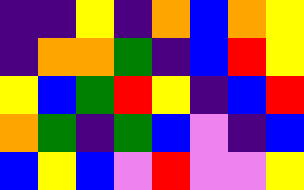[["indigo", "indigo", "yellow", "indigo", "orange", "blue", "orange", "yellow"], ["indigo", "orange", "orange", "green", "indigo", "blue", "red", "yellow"], ["yellow", "blue", "green", "red", "yellow", "indigo", "blue", "red"], ["orange", "green", "indigo", "green", "blue", "violet", "indigo", "blue"], ["blue", "yellow", "blue", "violet", "red", "violet", "violet", "yellow"]]